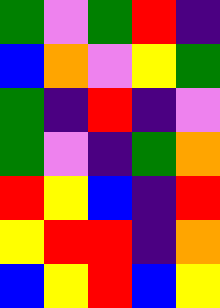[["green", "violet", "green", "red", "indigo"], ["blue", "orange", "violet", "yellow", "green"], ["green", "indigo", "red", "indigo", "violet"], ["green", "violet", "indigo", "green", "orange"], ["red", "yellow", "blue", "indigo", "red"], ["yellow", "red", "red", "indigo", "orange"], ["blue", "yellow", "red", "blue", "yellow"]]